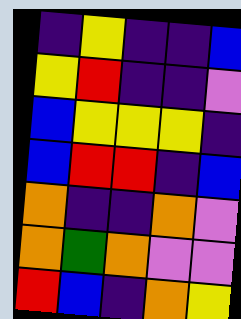[["indigo", "yellow", "indigo", "indigo", "blue"], ["yellow", "red", "indigo", "indigo", "violet"], ["blue", "yellow", "yellow", "yellow", "indigo"], ["blue", "red", "red", "indigo", "blue"], ["orange", "indigo", "indigo", "orange", "violet"], ["orange", "green", "orange", "violet", "violet"], ["red", "blue", "indigo", "orange", "yellow"]]